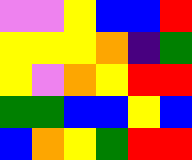[["violet", "violet", "yellow", "blue", "blue", "red"], ["yellow", "yellow", "yellow", "orange", "indigo", "green"], ["yellow", "violet", "orange", "yellow", "red", "red"], ["green", "green", "blue", "blue", "yellow", "blue"], ["blue", "orange", "yellow", "green", "red", "red"]]